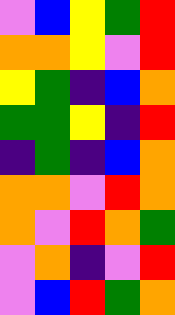[["violet", "blue", "yellow", "green", "red"], ["orange", "orange", "yellow", "violet", "red"], ["yellow", "green", "indigo", "blue", "orange"], ["green", "green", "yellow", "indigo", "red"], ["indigo", "green", "indigo", "blue", "orange"], ["orange", "orange", "violet", "red", "orange"], ["orange", "violet", "red", "orange", "green"], ["violet", "orange", "indigo", "violet", "red"], ["violet", "blue", "red", "green", "orange"]]